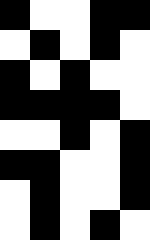[["black", "white", "white", "black", "black"], ["white", "black", "white", "black", "white"], ["black", "white", "black", "white", "white"], ["black", "black", "black", "black", "white"], ["white", "white", "black", "white", "black"], ["black", "black", "white", "white", "black"], ["white", "black", "white", "white", "black"], ["white", "black", "white", "black", "white"]]